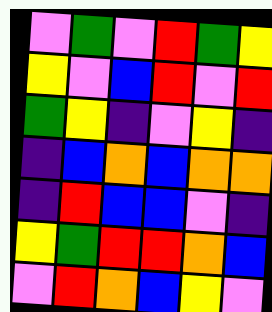[["violet", "green", "violet", "red", "green", "yellow"], ["yellow", "violet", "blue", "red", "violet", "red"], ["green", "yellow", "indigo", "violet", "yellow", "indigo"], ["indigo", "blue", "orange", "blue", "orange", "orange"], ["indigo", "red", "blue", "blue", "violet", "indigo"], ["yellow", "green", "red", "red", "orange", "blue"], ["violet", "red", "orange", "blue", "yellow", "violet"]]